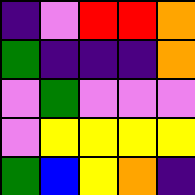[["indigo", "violet", "red", "red", "orange"], ["green", "indigo", "indigo", "indigo", "orange"], ["violet", "green", "violet", "violet", "violet"], ["violet", "yellow", "yellow", "yellow", "yellow"], ["green", "blue", "yellow", "orange", "indigo"]]